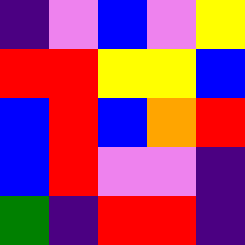[["indigo", "violet", "blue", "violet", "yellow"], ["red", "red", "yellow", "yellow", "blue"], ["blue", "red", "blue", "orange", "red"], ["blue", "red", "violet", "violet", "indigo"], ["green", "indigo", "red", "red", "indigo"]]